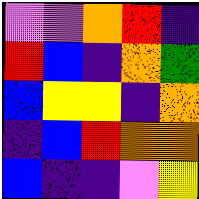[["violet", "violet", "orange", "red", "indigo"], ["red", "blue", "indigo", "orange", "green"], ["blue", "yellow", "yellow", "indigo", "orange"], ["indigo", "blue", "red", "orange", "orange"], ["blue", "indigo", "indigo", "violet", "yellow"]]